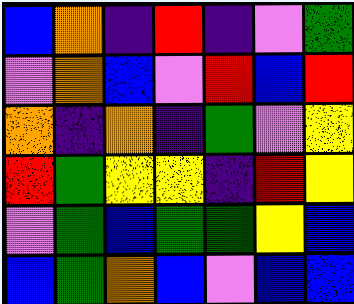[["blue", "orange", "indigo", "red", "indigo", "violet", "green"], ["violet", "orange", "blue", "violet", "red", "blue", "red"], ["orange", "indigo", "orange", "indigo", "green", "violet", "yellow"], ["red", "green", "yellow", "yellow", "indigo", "red", "yellow"], ["violet", "green", "blue", "green", "green", "yellow", "blue"], ["blue", "green", "orange", "blue", "violet", "blue", "blue"]]